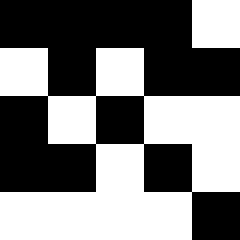[["black", "black", "black", "black", "white"], ["white", "black", "white", "black", "black"], ["black", "white", "black", "white", "white"], ["black", "black", "white", "black", "white"], ["white", "white", "white", "white", "black"]]